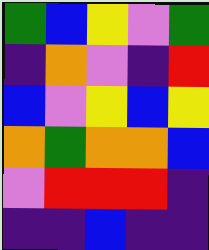[["green", "blue", "yellow", "violet", "green"], ["indigo", "orange", "violet", "indigo", "red"], ["blue", "violet", "yellow", "blue", "yellow"], ["orange", "green", "orange", "orange", "blue"], ["violet", "red", "red", "red", "indigo"], ["indigo", "indigo", "blue", "indigo", "indigo"]]